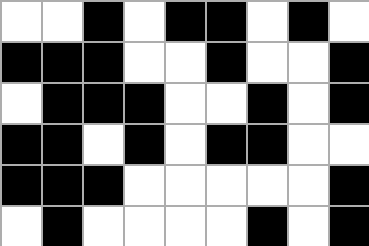[["white", "white", "black", "white", "black", "black", "white", "black", "white"], ["black", "black", "black", "white", "white", "black", "white", "white", "black"], ["white", "black", "black", "black", "white", "white", "black", "white", "black"], ["black", "black", "white", "black", "white", "black", "black", "white", "white"], ["black", "black", "black", "white", "white", "white", "white", "white", "black"], ["white", "black", "white", "white", "white", "white", "black", "white", "black"]]